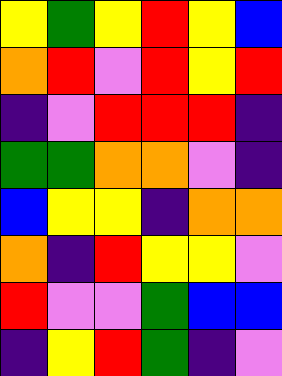[["yellow", "green", "yellow", "red", "yellow", "blue"], ["orange", "red", "violet", "red", "yellow", "red"], ["indigo", "violet", "red", "red", "red", "indigo"], ["green", "green", "orange", "orange", "violet", "indigo"], ["blue", "yellow", "yellow", "indigo", "orange", "orange"], ["orange", "indigo", "red", "yellow", "yellow", "violet"], ["red", "violet", "violet", "green", "blue", "blue"], ["indigo", "yellow", "red", "green", "indigo", "violet"]]